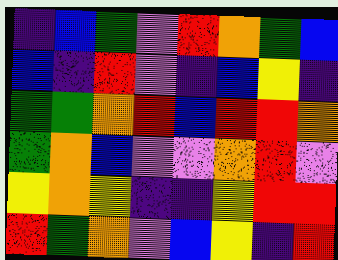[["indigo", "blue", "green", "violet", "red", "orange", "green", "blue"], ["blue", "indigo", "red", "violet", "indigo", "blue", "yellow", "indigo"], ["green", "green", "orange", "red", "blue", "red", "red", "orange"], ["green", "orange", "blue", "violet", "violet", "orange", "red", "violet"], ["yellow", "orange", "yellow", "indigo", "indigo", "yellow", "red", "red"], ["red", "green", "orange", "violet", "blue", "yellow", "indigo", "red"]]